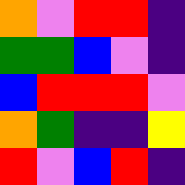[["orange", "violet", "red", "red", "indigo"], ["green", "green", "blue", "violet", "indigo"], ["blue", "red", "red", "red", "violet"], ["orange", "green", "indigo", "indigo", "yellow"], ["red", "violet", "blue", "red", "indigo"]]